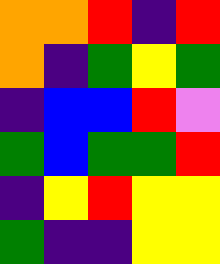[["orange", "orange", "red", "indigo", "red"], ["orange", "indigo", "green", "yellow", "green"], ["indigo", "blue", "blue", "red", "violet"], ["green", "blue", "green", "green", "red"], ["indigo", "yellow", "red", "yellow", "yellow"], ["green", "indigo", "indigo", "yellow", "yellow"]]